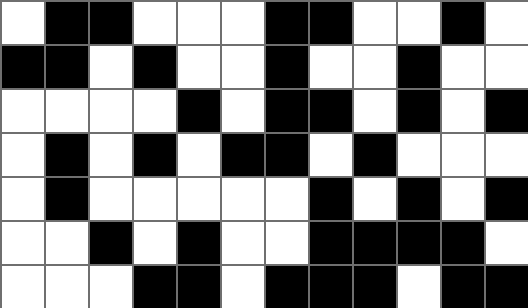[["white", "black", "black", "white", "white", "white", "black", "black", "white", "white", "black", "white"], ["black", "black", "white", "black", "white", "white", "black", "white", "white", "black", "white", "white"], ["white", "white", "white", "white", "black", "white", "black", "black", "white", "black", "white", "black"], ["white", "black", "white", "black", "white", "black", "black", "white", "black", "white", "white", "white"], ["white", "black", "white", "white", "white", "white", "white", "black", "white", "black", "white", "black"], ["white", "white", "black", "white", "black", "white", "white", "black", "black", "black", "black", "white"], ["white", "white", "white", "black", "black", "white", "black", "black", "black", "white", "black", "black"]]